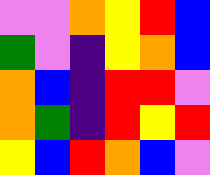[["violet", "violet", "orange", "yellow", "red", "blue"], ["green", "violet", "indigo", "yellow", "orange", "blue"], ["orange", "blue", "indigo", "red", "red", "violet"], ["orange", "green", "indigo", "red", "yellow", "red"], ["yellow", "blue", "red", "orange", "blue", "violet"]]